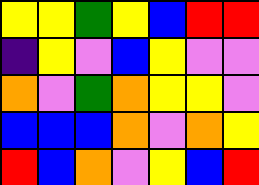[["yellow", "yellow", "green", "yellow", "blue", "red", "red"], ["indigo", "yellow", "violet", "blue", "yellow", "violet", "violet"], ["orange", "violet", "green", "orange", "yellow", "yellow", "violet"], ["blue", "blue", "blue", "orange", "violet", "orange", "yellow"], ["red", "blue", "orange", "violet", "yellow", "blue", "red"]]